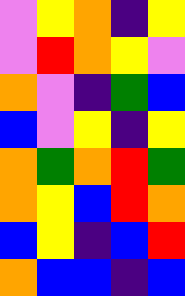[["violet", "yellow", "orange", "indigo", "yellow"], ["violet", "red", "orange", "yellow", "violet"], ["orange", "violet", "indigo", "green", "blue"], ["blue", "violet", "yellow", "indigo", "yellow"], ["orange", "green", "orange", "red", "green"], ["orange", "yellow", "blue", "red", "orange"], ["blue", "yellow", "indigo", "blue", "red"], ["orange", "blue", "blue", "indigo", "blue"]]